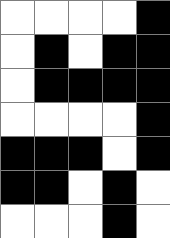[["white", "white", "white", "white", "black"], ["white", "black", "white", "black", "black"], ["white", "black", "black", "black", "black"], ["white", "white", "white", "white", "black"], ["black", "black", "black", "white", "black"], ["black", "black", "white", "black", "white"], ["white", "white", "white", "black", "white"]]